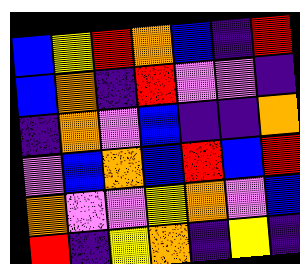[["blue", "yellow", "red", "orange", "blue", "indigo", "red"], ["blue", "orange", "indigo", "red", "violet", "violet", "indigo"], ["indigo", "orange", "violet", "blue", "indigo", "indigo", "orange"], ["violet", "blue", "orange", "blue", "red", "blue", "red"], ["orange", "violet", "violet", "yellow", "orange", "violet", "blue"], ["red", "indigo", "yellow", "orange", "indigo", "yellow", "indigo"]]